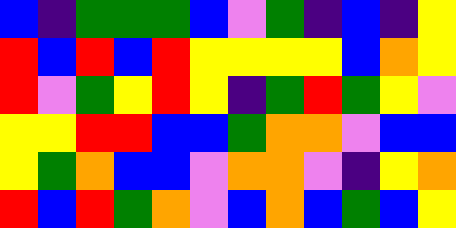[["blue", "indigo", "green", "green", "green", "blue", "violet", "green", "indigo", "blue", "indigo", "yellow"], ["red", "blue", "red", "blue", "red", "yellow", "yellow", "yellow", "yellow", "blue", "orange", "yellow"], ["red", "violet", "green", "yellow", "red", "yellow", "indigo", "green", "red", "green", "yellow", "violet"], ["yellow", "yellow", "red", "red", "blue", "blue", "green", "orange", "orange", "violet", "blue", "blue"], ["yellow", "green", "orange", "blue", "blue", "violet", "orange", "orange", "violet", "indigo", "yellow", "orange"], ["red", "blue", "red", "green", "orange", "violet", "blue", "orange", "blue", "green", "blue", "yellow"]]